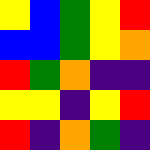[["yellow", "blue", "green", "yellow", "red"], ["blue", "blue", "green", "yellow", "orange"], ["red", "green", "orange", "indigo", "indigo"], ["yellow", "yellow", "indigo", "yellow", "red"], ["red", "indigo", "orange", "green", "indigo"]]